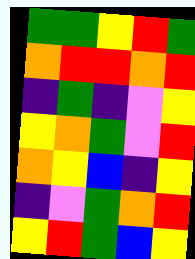[["green", "green", "yellow", "red", "green"], ["orange", "red", "red", "orange", "red"], ["indigo", "green", "indigo", "violet", "yellow"], ["yellow", "orange", "green", "violet", "red"], ["orange", "yellow", "blue", "indigo", "yellow"], ["indigo", "violet", "green", "orange", "red"], ["yellow", "red", "green", "blue", "yellow"]]